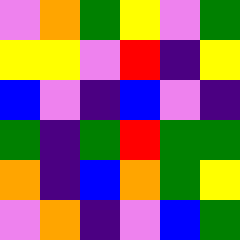[["violet", "orange", "green", "yellow", "violet", "green"], ["yellow", "yellow", "violet", "red", "indigo", "yellow"], ["blue", "violet", "indigo", "blue", "violet", "indigo"], ["green", "indigo", "green", "red", "green", "green"], ["orange", "indigo", "blue", "orange", "green", "yellow"], ["violet", "orange", "indigo", "violet", "blue", "green"]]